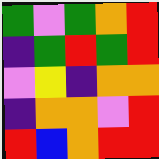[["green", "violet", "green", "orange", "red"], ["indigo", "green", "red", "green", "red"], ["violet", "yellow", "indigo", "orange", "orange"], ["indigo", "orange", "orange", "violet", "red"], ["red", "blue", "orange", "red", "red"]]